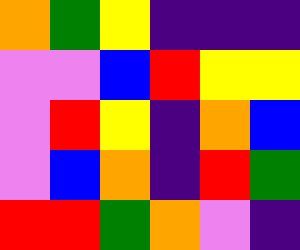[["orange", "green", "yellow", "indigo", "indigo", "indigo"], ["violet", "violet", "blue", "red", "yellow", "yellow"], ["violet", "red", "yellow", "indigo", "orange", "blue"], ["violet", "blue", "orange", "indigo", "red", "green"], ["red", "red", "green", "orange", "violet", "indigo"]]